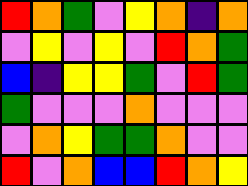[["red", "orange", "green", "violet", "yellow", "orange", "indigo", "orange"], ["violet", "yellow", "violet", "yellow", "violet", "red", "orange", "green"], ["blue", "indigo", "yellow", "yellow", "green", "violet", "red", "green"], ["green", "violet", "violet", "violet", "orange", "violet", "violet", "violet"], ["violet", "orange", "yellow", "green", "green", "orange", "violet", "violet"], ["red", "violet", "orange", "blue", "blue", "red", "orange", "yellow"]]